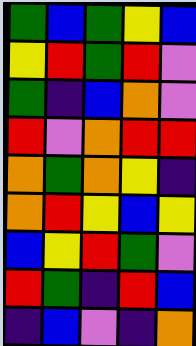[["green", "blue", "green", "yellow", "blue"], ["yellow", "red", "green", "red", "violet"], ["green", "indigo", "blue", "orange", "violet"], ["red", "violet", "orange", "red", "red"], ["orange", "green", "orange", "yellow", "indigo"], ["orange", "red", "yellow", "blue", "yellow"], ["blue", "yellow", "red", "green", "violet"], ["red", "green", "indigo", "red", "blue"], ["indigo", "blue", "violet", "indigo", "orange"]]